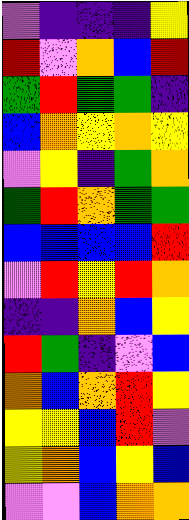[["violet", "indigo", "indigo", "indigo", "yellow"], ["red", "violet", "orange", "blue", "red"], ["green", "red", "green", "green", "indigo"], ["blue", "orange", "yellow", "orange", "yellow"], ["violet", "yellow", "indigo", "green", "orange"], ["green", "red", "orange", "green", "green"], ["blue", "blue", "blue", "blue", "red"], ["violet", "red", "yellow", "red", "orange"], ["indigo", "indigo", "orange", "blue", "yellow"], ["red", "green", "indigo", "violet", "blue"], ["orange", "blue", "orange", "red", "yellow"], ["yellow", "yellow", "blue", "red", "violet"], ["yellow", "orange", "blue", "yellow", "blue"], ["violet", "violet", "blue", "orange", "orange"]]